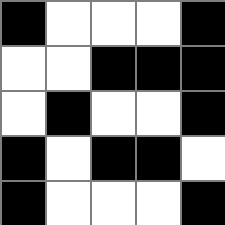[["black", "white", "white", "white", "black"], ["white", "white", "black", "black", "black"], ["white", "black", "white", "white", "black"], ["black", "white", "black", "black", "white"], ["black", "white", "white", "white", "black"]]